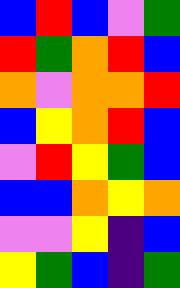[["blue", "red", "blue", "violet", "green"], ["red", "green", "orange", "red", "blue"], ["orange", "violet", "orange", "orange", "red"], ["blue", "yellow", "orange", "red", "blue"], ["violet", "red", "yellow", "green", "blue"], ["blue", "blue", "orange", "yellow", "orange"], ["violet", "violet", "yellow", "indigo", "blue"], ["yellow", "green", "blue", "indigo", "green"]]